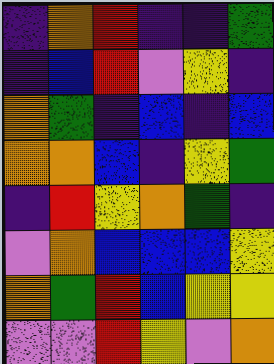[["indigo", "orange", "red", "indigo", "indigo", "green"], ["indigo", "blue", "red", "violet", "yellow", "indigo"], ["orange", "green", "indigo", "blue", "indigo", "blue"], ["orange", "orange", "blue", "indigo", "yellow", "green"], ["indigo", "red", "yellow", "orange", "green", "indigo"], ["violet", "orange", "blue", "blue", "blue", "yellow"], ["orange", "green", "red", "blue", "yellow", "yellow"], ["violet", "violet", "red", "yellow", "violet", "orange"]]